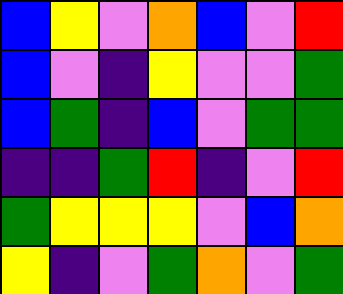[["blue", "yellow", "violet", "orange", "blue", "violet", "red"], ["blue", "violet", "indigo", "yellow", "violet", "violet", "green"], ["blue", "green", "indigo", "blue", "violet", "green", "green"], ["indigo", "indigo", "green", "red", "indigo", "violet", "red"], ["green", "yellow", "yellow", "yellow", "violet", "blue", "orange"], ["yellow", "indigo", "violet", "green", "orange", "violet", "green"]]